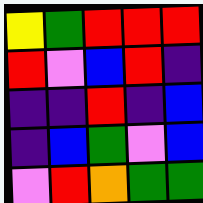[["yellow", "green", "red", "red", "red"], ["red", "violet", "blue", "red", "indigo"], ["indigo", "indigo", "red", "indigo", "blue"], ["indigo", "blue", "green", "violet", "blue"], ["violet", "red", "orange", "green", "green"]]